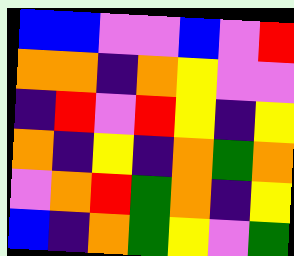[["blue", "blue", "violet", "violet", "blue", "violet", "red"], ["orange", "orange", "indigo", "orange", "yellow", "violet", "violet"], ["indigo", "red", "violet", "red", "yellow", "indigo", "yellow"], ["orange", "indigo", "yellow", "indigo", "orange", "green", "orange"], ["violet", "orange", "red", "green", "orange", "indigo", "yellow"], ["blue", "indigo", "orange", "green", "yellow", "violet", "green"]]